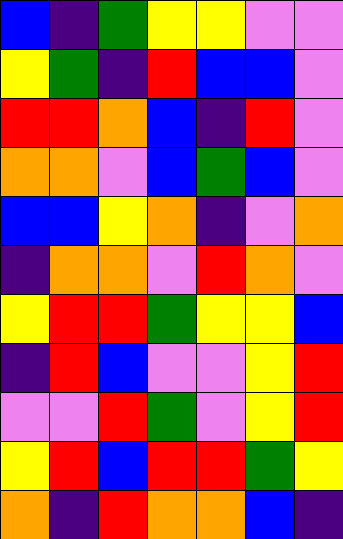[["blue", "indigo", "green", "yellow", "yellow", "violet", "violet"], ["yellow", "green", "indigo", "red", "blue", "blue", "violet"], ["red", "red", "orange", "blue", "indigo", "red", "violet"], ["orange", "orange", "violet", "blue", "green", "blue", "violet"], ["blue", "blue", "yellow", "orange", "indigo", "violet", "orange"], ["indigo", "orange", "orange", "violet", "red", "orange", "violet"], ["yellow", "red", "red", "green", "yellow", "yellow", "blue"], ["indigo", "red", "blue", "violet", "violet", "yellow", "red"], ["violet", "violet", "red", "green", "violet", "yellow", "red"], ["yellow", "red", "blue", "red", "red", "green", "yellow"], ["orange", "indigo", "red", "orange", "orange", "blue", "indigo"]]